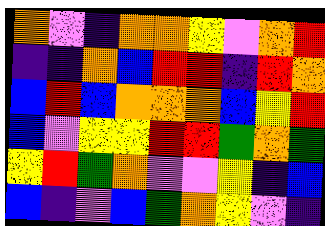[["orange", "violet", "indigo", "orange", "orange", "yellow", "violet", "orange", "red"], ["indigo", "indigo", "orange", "blue", "red", "red", "indigo", "red", "orange"], ["blue", "red", "blue", "orange", "orange", "orange", "blue", "yellow", "red"], ["blue", "violet", "yellow", "yellow", "red", "red", "green", "orange", "green"], ["yellow", "red", "green", "orange", "violet", "violet", "yellow", "indigo", "blue"], ["blue", "indigo", "violet", "blue", "green", "orange", "yellow", "violet", "indigo"]]